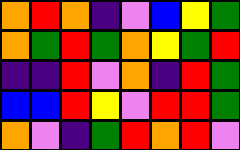[["orange", "red", "orange", "indigo", "violet", "blue", "yellow", "green"], ["orange", "green", "red", "green", "orange", "yellow", "green", "red"], ["indigo", "indigo", "red", "violet", "orange", "indigo", "red", "green"], ["blue", "blue", "red", "yellow", "violet", "red", "red", "green"], ["orange", "violet", "indigo", "green", "red", "orange", "red", "violet"]]